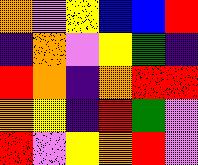[["orange", "violet", "yellow", "blue", "blue", "red"], ["indigo", "orange", "violet", "yellow", "green", "indigo"], ["red", "orange", "indigo", "orange", "red", "red"], ["orange", "yellow", "indigo", "red", "green", "violet"], ["red", "violet", "yellow", "orange", "red", "violet"]]